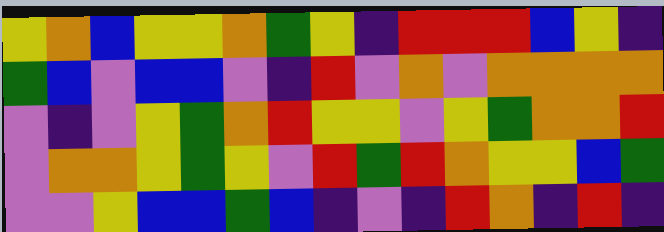[["yellow", "orange", "blue", "yellow", "yellow", "orange", "green", "yellow", "indigo", "red", "red", "red", "blue", "yellow", "indigo"], ["green", "blue", "violet", "blue", "blue", "violet", "indigo", "red", "violet", "orange", "violet", "orange", "orange", "orange", "orange"], ["violet", "indigo", "violet", "yellow", "green", "orange", "red", "yellow", "yellow", "violet", "yellow", "green", "orange", "orange", "red"], ["violet", "orange", "orange", "yellow", "green", "yellow", "violet", "red", "green", "red", "orange", "yellow", "yellow", "blue", "green"], ["violet", "violet", "yellow", "blue", "blue", "green", "blue", "indigo", "violet", "indigo", "red", "orange", "indigo", "red", "indigo"]]